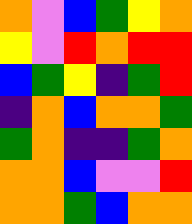[["orange", "violet", "blue", "green", "yellow", "orange"], ["yellow", "violet", "red", "orange", "red", "red"], ["blue", "green", "yellow", "indigo", "green", "red"], ["indigo", "orange", "blue", "orange", "orange", "green"], ["green", "orange", "indigo", "indigo", "green", "orange"], ["orange", "orange", "blue", "violet", "violet", "red"], ["orange", "orange", "green", "blue", "orange", "orange"]]